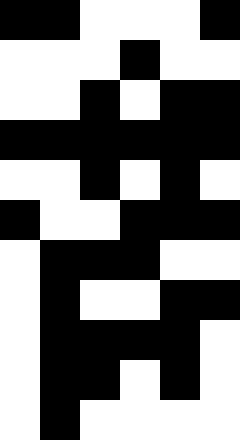[["black", "black", "white", "white", "white", "black"], ["white", "white", "white", "black", "white", "white"], ["white", "white", "black", "white", "black", "black"], ["black", "black", "black", "black", "black", "black"], ["white", "white", "black", "white", "black", "white"], ["black", "white", "white", "black", "black", "black"], ["white", "black", "black", "black", "white", "white"], ["white", "black", "white", "white", "black", "black"], ["white", "black", "black", "black", "black", "white"], ["white", "black", "black", "white", "black", "white"], ["white", "black", "white", "white", "white", "white"]]